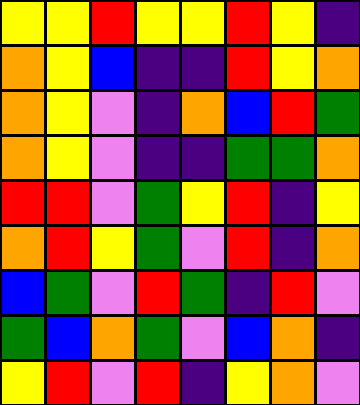[["yellow", "yellow", "red", "yellow", "yellow", "red", "yellow", "indigo"], ["orange", "yellow", "blue", "indigo", "indigo", "red", "yellow", "orange"], ["orange", "yellow", "violet", "indigo", "orange", "blue", "red", "green"], ["orange", "yellow", "violet", "indigo", "indigo", "green", "green", "orange"], ["red", "red", "violet", "green", "yellow", "red", "indigo", "yellow"], ["orange", "red", "yellow", "green", "violet", "red", "indigo", "orange"], ["blue", "green", "violet", "red", "green", "indigo", "red", "violet"], ["green", "blue", "orange", "green", "violet", "blue", "orange", "indigo"], ["yellow", "red", "violet", "red", "indigo", "yellow", "orange", "violet"]]